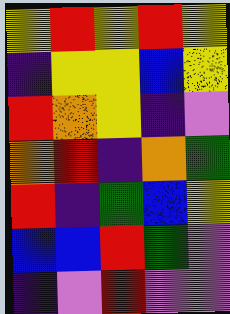[["yellow", "red", "yellow", "red", "yellow"], ["indigo", "yellow", "yellow", "blue", "yellow"], ["red", "orange", "yellow", "indigo", "violet"], ["orange", "red", "indigo", "orange", "green"], ["red", "indigo", "green", "blue", "yellow"], ["blue", "blue", "red", "green", "violet"], ["indigo", "violet", "red", "violet", "violet"]]